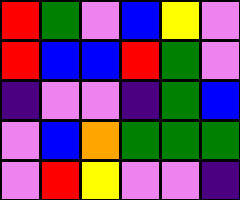[["red", "green", "violet", "blue", "yellow", "violet"], ["red", "blue", "blue", "red", "green", "violet"], ["indigo", "violet", "violet", "indigo", "green", "blue"], ["violet", "blue", "orange", "green", "green", "green"], ["violet", "red", "yellow", "violet", "violet", "indigo"]]